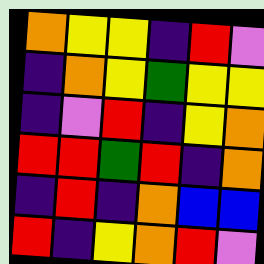[["orange", "yellow", "yellow", "indigo", "red", "violet"], ["indigo", "orange", "yellow", "green", "yellow", "yellow"], ["indigo", "violet", "red", "indigo", "yellow", "orange"], ["red", "red", "green", "red", "indigo", "orange"], ["indigo", "red", "indigo", "orange", "blue", "blue"], ["red", "indigo", "yellow", "orange", "red", "violet"]]